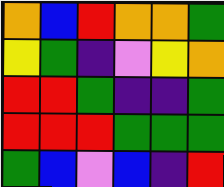[["orange", "blue", "red", "orange", "orange", "green"], ["yellow", "green", "indigo", "violet", "yellow", "orange"], ["red", "red", "green", "indigo", "indigo", "green"], ["red", "red", "red", "green", "green", "green"], ["green", "blue", "violet", "blue", "indigo", "red"]]